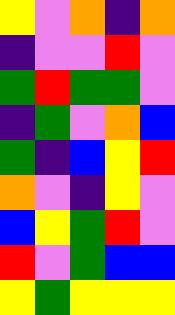[["yellow", "violet", "orange", "indigo", "orange"], ["indigo", "violet", "violet", "red", "violet"], ["green", "red", "green", "green", "violet"], ["indigo", "green", "violet", "orange", "blue"], ["green", "indigo", "blue", "yellow", "red"], ["orange", "violet", "indigo", "yellow", "violet"], ["blue", "yellow", "green", "red", "violet"], ["red", "violet", "green", "blue", "blue"], ["yellow", "green", "yellow", "yellow", "yellow"]]